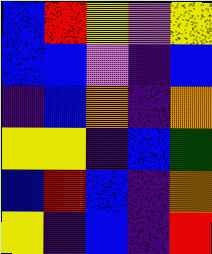[["blue", "red", "yellow", "violet", "yellow"], ["blue", "blue", "violet", "indigo", "blue"], ["indigo", "blue", "orange", "indigo", "orange"], ["yellow", "yellow", "indigo", "blue", "green"], ["blue", "red", "blue", "indigo", "orange"], ["yellow", "indigo", "blue", "indigo", "red"]]